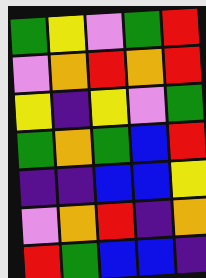[["green", "yellow", "violet", "green", "red"], ["violet", "orange", "red", "orange", "red"], ["yellow", "indigo", "yellow", "violet", "green"], ["green", "orange", "green", "blue", "red"], ["indigo", "indigo", "blue", "blue", "yellow"], ["violet", "orange", "red", "indigo", "orange"], ["red", "green", "blue", "blue", "indigo"]]